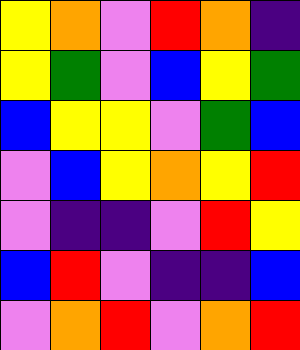[["yellow", "orange", "violet", "red", "orange", "indigo"], ["yellow", "green", "violet", "blue", "yellow", "green"], ["blue", "yellow", "yellow", "violet", "green", "blue"], ["violet", "blue", "yellow", "orange", "yellow", "red"], ["violet", "indigo", "indigo", "violet", "red", "yellow"], ["blue", "red", "violet", "indigo", "indigo", "blue"], ["violet", "orange", "red", "violet", "orange", "red"]]